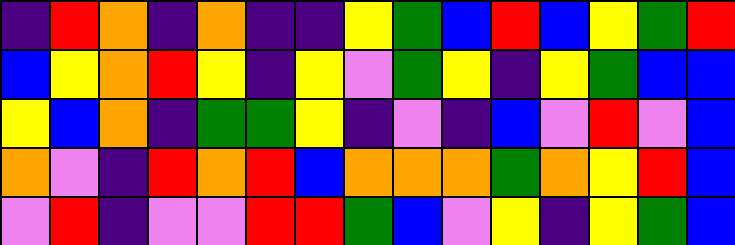[["indigo", "red", "orange", "indigo", "orange", "indigo", "indigo", "yellow", "green", "blue", "red", "blue", "yellow", "green", "red"], ["blue", "yellow", "orange", "red", "yellow", "indigo", "yellow", "violet", "green", "yellow", "indigo", "yellow", "green", "blue", "blue"], ["yellow", "blue", "orange", "indigo", "green", "green", "yellow", "indigo", "violet", "indigo", "blue", "violet", "red", "violet", "blue"], ["orange", "violet", "indigo", "red", "orange", "red", "blue", "orange", "orange", "orange", "green", "orange", "yellow", "red", "blue"], ["violet", "red", "indigo", "violet", "violet", "red", "red", "green", "blue", "violet", "yellow", "indigo", "yellow", "green", "blue"]]